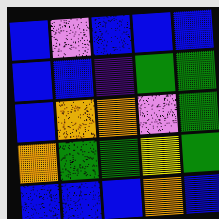[["blue", "violet", "blue", "blue", "blue"], ["blue", "blue", "indigo", "green", "green"], ["blue", "orange", "orange", "violet", "green"], ["orange", "green", "green", "yellow", "green"], ["blue", "blue", "blue", "orange", "blue"]]